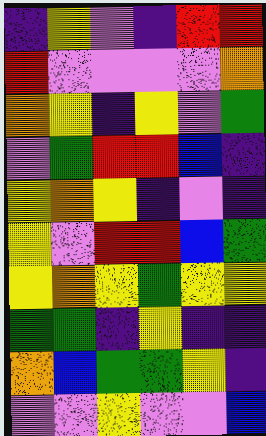[["indigo", "yellow", "violet", "indigo", "red", "red"], ["red", "violet", "violet", "violet", "violet", "orange"], ["orange", "yellow", "indigo", "yellow", "violet", "green"], ["violet", "green", "red", "red", "blue", "indigo"], ["yellow", "orange", "yellow", "indigo", "violet", "indigo"], ["yellow", "violet", "red", "red", "blue", "green"], ["yellow", "orange", "yellow", "green", "yellow", "yellow"], ["green", "green", "indigo", "yellow", "indigo", "indigo"], ["orange", "blue", "green", "green", "yellow", "indigo"], ["violet", "violet", "yellow", "violet", "violet", "blue"]]